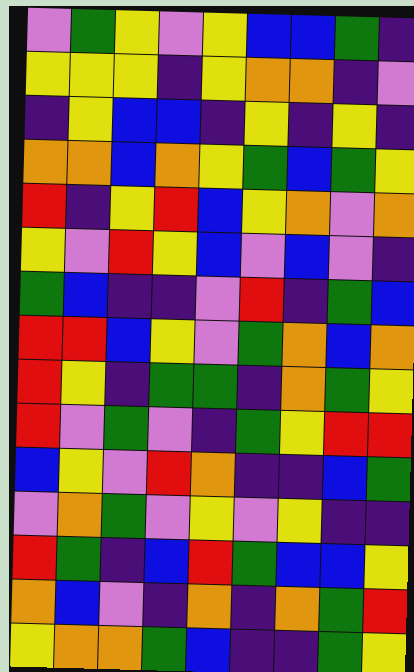[["violet", "green", "yellow", "violet", "yellow", "blue", "blue", "green", "indigo"], ["yellow", "yellow", "yellow", "indigo", "yellow", "orange", "orange", "indigo", "violet"], ["indigo", "yellow", "blue", "blue", "indigo", "yellow", "indigo", "yellow", "indigo"], ["orange", "orange", "blue", "orange", "yellow", "green", "blue", "green", "yellow"], ["red", "indigo", "yellow", "red", "blue", "yellow", "orange", "violet", "orange"], ["yellow", "violet", "red", "yellow", "blue", "violet", "blue", "violet", "indigo"], ["green", "blue", "indigo", "indigo", "violet", "red", "indigo", "green", "blue"], ["red", "red", "blue", "yellow", "violet", "green", "orange", "blue", "orange"], ["red", "yellow", "indigo", "green", "green", "indigo", "orange", "green", "yellow"], ["red", "violet", "green", "violet", "indigo", "green", "yellow", "red", "red"], ["blue", "yellow", "violet", "red", "orange", "indigo", "indigo", "blue", "green"], ["violet", "orange", "green", "violet", "yellow", "violet", "yellow", "indigo", "indigo"], ["red", "green", "indigo", "blue", "red", "green", "blue", "blue", "yellow"], ["orange", "blue", "violet", "indigo", "orange", "indigo", "orange", "green", "red"], ["yellow", "orange", "orange", "green", "blue", "indigo", "indigo", "green", "yellow"]]